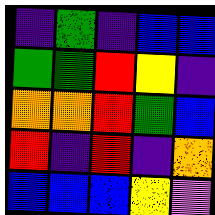[["indigo", "green", "indigo", "blue", "blue"], ["green", "green", "red", "yellow", "indigo"], ["orange", "orange", "red", "green", "blue"], ["red", "indigo", "red", "indigo", "orange"], ["blue", "blue", "blue", "yellow", "violet"]]